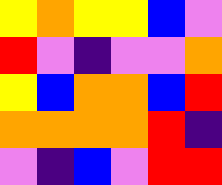[["yellow", "orange", "yellow", "yellow", "blue", "violet"], ["red", "violet", "indigo", "violet", "violet", "orange"], ["yellow", "blue", "orange", "orange", "blue", "red"], ["orange", "orange", "orange", "orange", "red", "indigo"], ["violet", "indigo", "blue", "violet", "red", "red"]]